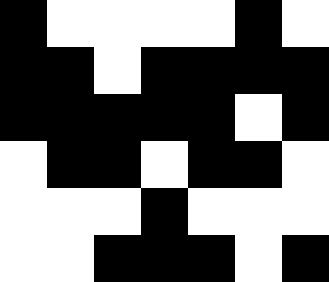[["black", "white", "white", "white", "white", "black", "white"], ["black", "black", "white", "black", "black", "black", "black"], ["black", "black", "black", "black", "black", "white", "black"], ["white", "black", "black", "white", "black", "black", "white"], ["white", "white", "white", "black", "white", "white", "white"], ["white", "white", "black", "black", "black", "white", "black"]]